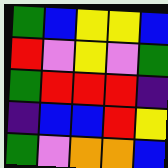[["green", "blue", "yellow", "yellow", "blue"], ["red", "violet", "yellow", "violet", "green"], ["green", "red", "red", "red", "indigo"], ["indigo", "blue", "blue", "red", "yellow"], ["green", "violet", "orange", "orange", "blue"]]